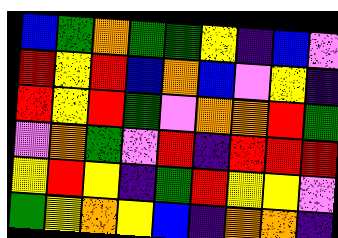[["blue", "green", "orange", "green", "green", "yellow", "indigo", "blue", "violet"], ["red", "yellow", "red", "blue", "orange", "blue", "violet", "yellow", "indigo"], ["red", "yellow", "red", "green", "violet", "orange", "orange", "red", "green"], ["violet", "orange", "green", "violet", "red", "indigo", "red", "red", "red"], ["yellow", "red", "yellow", "indigo", "green", "red", "yellow", "yellow", "violet"], ["green", "yellow", "orange", "yellow", "blue", "indigo", "orange", "orange", "indigo"]]